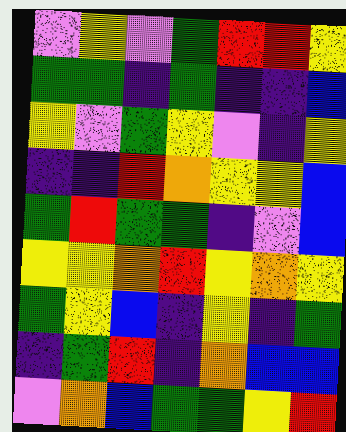[["violet", "yellow", "violet", "green", "red", "red", "yellow"], ["green", "green", "indigo", "green", "indigo", "indigo", "blue"], ["yellow", "violet", "green", "yellow", "violet", "indigo", "yellow"], ["indigo", "indigo", "red", "orange", "yellow", "yellow", "blue"], ["green", "red", "green", "green", "indigo", "violet", "blue"], ["yellow", "yellow", "orange", "red", "yellow", "orange", "yellow"], ["green", "yellow", "blue", "indigo", "yellow", "indigo", "green"], ["indigo", "green", "red", "indigo", "orange", "blue", "blue"], ["violet", "orange", "blue", "green", "green", "yellow", "red"]]